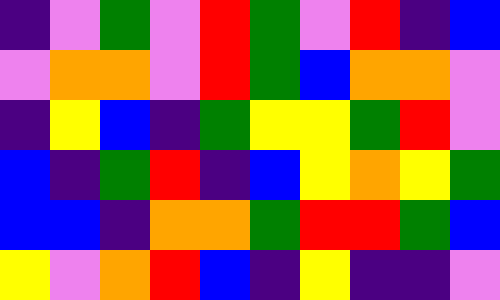[["indigo", "violet", "green", "violet", "red", "green", "violet", "red", "indigo", "blue"], ["violet", "orange", "orange", "violet", "red", "green", "blue", "orange", "orange", "violet"], ["indigo", "yellow", "blue", "indigo", "green", "yellow", "yellow", "green", "red", "violet"], ["blue", "indigo", "green", "red", "indigo", "blue", "yellow", "orange", "yellow", "green"], ["blue", "blue", "indigo", "orange", "orange", "green", "red", "red", "green", "blue"], ["yellow", "violet", "orange", "red", "blue", "indigo", "yellow", "indigo", "indigo", "violet"]]